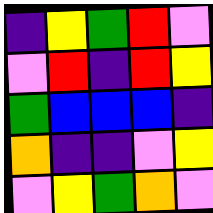[["indigo", "yellow", "green", "red", "violet"], ["violet", "red", "indigo", "red", "yellow"], ["green", "blue", "blue", "blue", "indigo"], ["orange", "indigo", "indigo", "violet", "yellow"], ["violet", "yellow", "green", "orange", "violet"]]